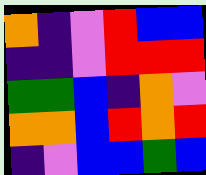[["orange", "indigo", "violet", "red", "blue", "blue"], ["indigo", "indigo", "violet", "red", "red", "red"], ["green", "green", "blue", "indigo", "orange", "violet"], ["orange", "orange", "blue", "red", "orange", "red"], ["indigo", "violet", "blue", "blue", "green", "blue"]]